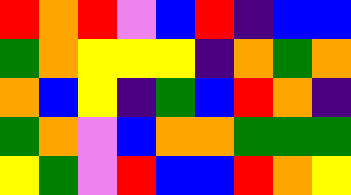[["red", "orange", "red", "violet", "blue", "red", "indigo", "blue", "blue"], ["green", "orange", "yellow", "yellow", "yellow", "indigo", "orange", "green", "orange"], ["orange", "blue", "yellow", "indigo", "green", "blue", "red", "orange", "indigo"], ["green", "orange", "violet", "blue", "orange", "orange", "green", "green", "green"], ["yellow", "green", "violet", "red", "blue", "blue", "red", "orange", "yellow"]]